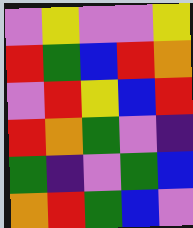[["violet", "yellow", "violet", "violet", "yellow"], ["red", "green", "blue", "red", "orange"], ["violet", "red", "yellow", "blue", "red"], ["red", "orange", "green", "violet", "indigo"], ["green", "indigo", "violet", "green", "blue"], ["orange", "red", "green", "blue", "violet"]]